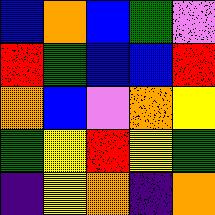[["blue", "orange", "blue", "green", "violet"], ["red", "green", "blue", "blue", "red"], ["orange", "blue", "violet", "orange", "yellow"], ["green", "yellow", "red", "yellow", "green"], ["indigo", "yellow", "orange", "indigo", "orange"]]